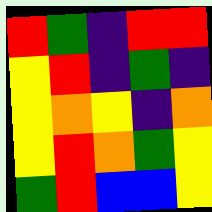[["red", "green", "indigo", "red", "red"], ["yellow", "red", "indigo", "green", "indigo"], ["yellow", "orange", "yellow", "indigo", "orange"], ["yellow", "red", "orange", "green", "yellow"], ["green", "red", "blue", "blue", "yellow"]]